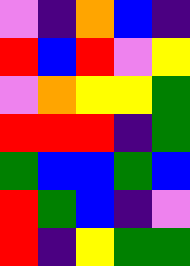[["violet", "indigo", "orange", "blue", "indigo"], ["red", "blue", "red", "violet", "yellow"], ["violet", "orange", "yellow", "yellow", "green"], ["red", "red", "red", "indigo", "green"], ["green", "blue", "blue", "green", "blue"], ["red", "green", "blue", "indigo", "violet"], ["red", "indigo", "yellow", "green", "green"]]